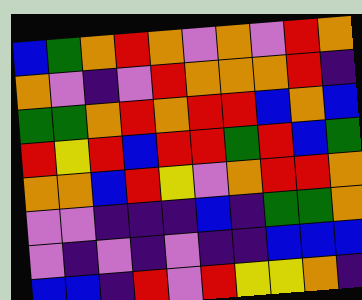[["blue", "green", "orange", "red", "orange", "violet", "orange", "violet", "red", "orange"], ["orange", "violet", "indigo", "violet", "red", "orange", "orange", "orange", "red", "indigo"], ["green", "green", "orange", "red", "orange", "red", "red", "blue", "orange", "blue"], ["red", "yellow", "red", "blue", "red", "red", "green", "red", "blue", "green"], ["orange", "orange", "blue", "red", "yellow", "violet", "orange", "red", "red", "orange"], ["violet", "violet", "indigo", "indigo", "indigo", "blue", "indigo", "green", "green", "orange"], ["violet", "indigo", "violet", "indigo", "violet", "indigo", "indigo", "blue", "blue", "blue"], ["blue", "blue", "indigo", "red", "violet", "red", "yellow", "yellow", "orange", "indigo"]]